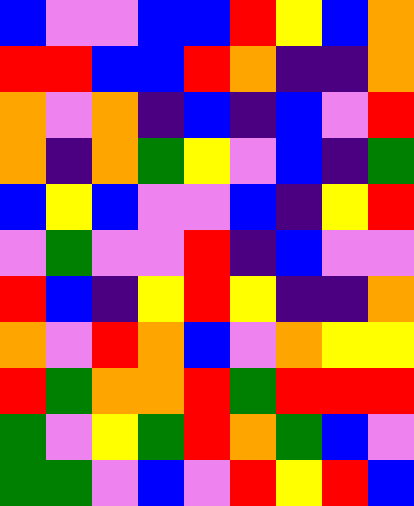[["blue", "violet", "violet", "blue", "blue", "red", "yellow", "blue", "orange"], ["red", "red", "blue", "blue", "red", "orange", "indigo", "indigo", "orange"], ["orange", "violet", "orange", "indigo", "blue", "indigo", "blue", "violet", "red"], ["orange", "indigo", "orange", "green", "yellow", "violet", "blue", "indigo", "green"], ["blue", "yellow", "blue", "violet", "violet", "blue", "indigo", "yellow", "red"], ["violet", "green", "violet", "violet", "red", "indigo", "blue", "violet", "violet"], ["red", "blue", "indigo", "yellow", "red", "yellow", "indigo", "indigo", "orange"], ["orange", "violet", "red", "orange", "blue", "violet", "orange", "yellow", "yellow"], ["red", "green", "orange", "orange", "red", "green", "red", "red", "red"], ["green", "violet", "yellow", "green", "red", "orange", "green", "blue", "violet"], ["green", "green", "violet", "blue", "violet", "red", "yellow", "red", "blue"]]